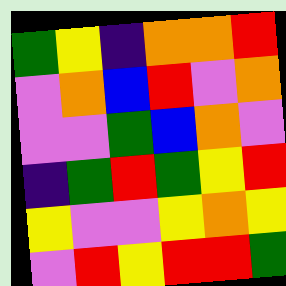[["green", "yellow", "indigo", "orange", "orange", "red"], ["violet", "orange", "blue", "red", "violet", "orange"], ["violet", "violet", "green", "blue", "orange", "violet"], ["indigo", "green", "red", "green", "yellow", "red"], ["yellow", "violet", "violet", "yellow", "orange", "yellow"], ["violet", "red", "yellow", "red", "red", "green"]]